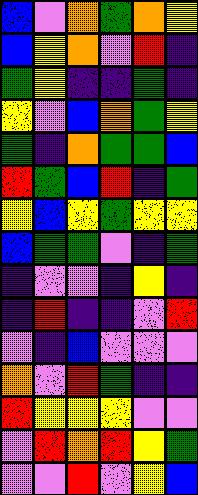[["blue", "violet", "orange", "green", "orange", "yellow"], ["blue", "yellow", "orange", "violet", "red", "indigo"], ["green", "yellow", "indigo", "indigo", "green", "indigo"], ["yellow", "violet", "blue", "orange", "green", "yellow"], ["green", "indigo", "orange", "green", "green", "blue"], ["red", "green", "blue", "red", "indigo", "green"], ["yellow", "blue", "yellow", "green", "yellow", "yellow"], ["blue", "green", "green", "violet", "indigo", "green"], ["indigo", "violet", "violet", "indigo", "yellow", "indigo"], ["indigo", "red", "indigo", "indigo", "violet", "red"], ["violet", "indigo", "blue", "violet", "violet", "violet"], ["orange", "violet", "red", "green", "indigo", "indigo"], ["red", "yellow", "yellow", "yellow", "violet", "violet"], ["violet", "red", "orange", "red", "yellow", "green"], ["violet", "violet", "red", "violet", "yellow", "blue"]]